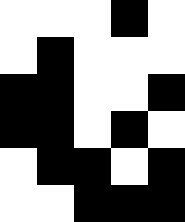[["white", "white", "white", "black", "white"], ["white", "black", "white", "white", "white"], ["black", "black", "white", "white", "black"], ["black", "black", "white", "black", "white"], ["white", "black", "black", "white", "black"], ["white", "white", "black", "black", "black"]]